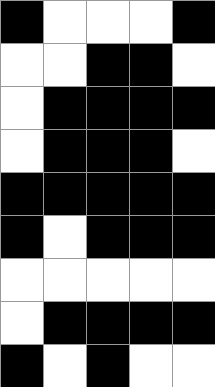[["black", "white", "white", "white", "black"], ["white", "white", "black", "black", "white"], ["white", "black", "black", "black", "black"], ["white", "black", "black", "black", "white"], ["black", "black", "black", "black", "black"], ["black", "white", "black", "black", "black"], ["white", "white", "white", "white", "white"], ["white", "black", "black", "black", "black"], ["black", "white", "black", "white", "white"]]